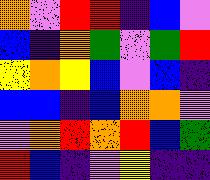[["orange", "violet", "red", "red", "indigo", "blue", "violet"], ["blue", "indigo", "orange", "green", "violet", "green", "red"], ["yellow", "orange", "yellow", "blue", "violet", "blue", "indigo"], ["blue", "blue", "indigo", "blue", "orange", "orange", "violet"], ["violet", "orange", "red", "orange", "red", "blue", "green"], ["red", "blue", "indigo", "violet", "yellow", "indigo", "indigo"]]